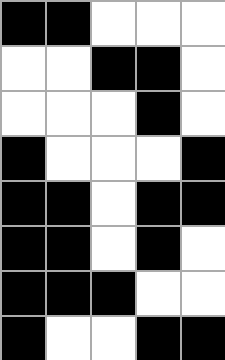[["black", "black", "white", "white", "white"], ["white", "white", "black", "black", "white"], ["white", "white", "white", "black", "white"], ["black", "white", "white", "white", "black"], ["black", "black", "white", "black", "black"], ["black", "black", "white", "black", "white"], ["black", "black", "black", "white", "white"], ["black", "white", "white", "black", "black"]]